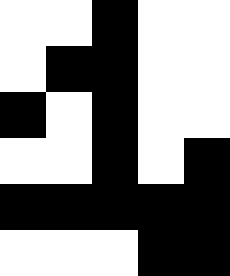[["white", "white", "black", "white", "white"], ["white", "black", "black", "white", "white"], ["black", "white", "black", "white", "white"], ["white", "white", "black", "white", "black"], ["black", "black", "black", "black", "black"], ["white", "white", "white", "black", "black"]]